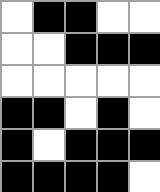[["white", "black", "black", "white", "white"], ["white", "white", "black", "black", "black"], ["white", "white", "white", "white", "white"], ["black", "black", "white", "black", "white"], ["black", "white", "black", "black", "black"], ["black", "black", "black", "black", "white"]]